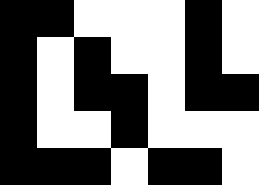[["black", "black", "white", "white", "white", "black", "white"], ["black", "white", "black", "white", "white", "black", "white"], ["black", "white", "black", "black", "white", "black", "black"], ["black", "white", "white", "black", "white", "white", "white"], ["black", "black", "black", "white", "black", "black", "white"]]